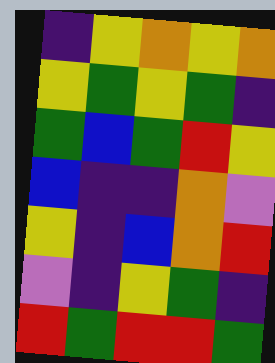[["indigo", "yellow", "orange", "yellow", "orange"], ["yellow", "green", "yellow", "green", "indigo"], ["green", "blue", "green", "red", "yellow"], ["blue", "indigo", "indigo", "orange", "violet"], ["yellow", "indigo", "blue", "orange", "red"], ["violet", "indigo", "yellow", "green", "indigo"], ["red", "green", "red", "red", "green"]]